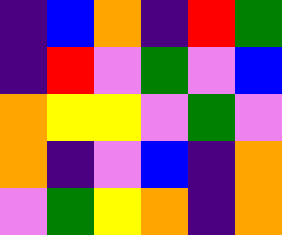[["indigo", "blue", "orange", "indigo", "red", "green"], ["indigo", "red", "violet", "green", "violet", "blue"], ["orange", "yellow", "yellow", "violet", "green", "violet"], ["orange", "indigo", "violet", "blue", "indigo", "orange"], ["violet", "green", "yellow", "orange", "indigo", "orange"]]